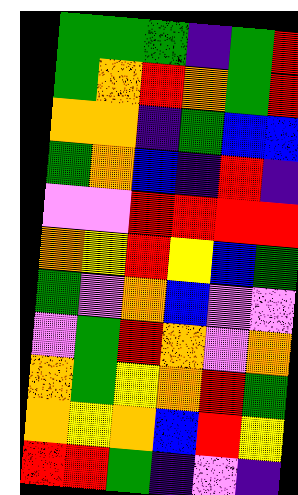[["green", "green", "green", "indigo", "green", "red"], ["green", "orange", "red", "orange", "green", "red"], ["orange", "orange", "indigo", "green", "blue", "blue"], ["green", "orange", "blue", "indigo", "red", "indigo"], ["violet", "violet", "red", "red", "red", "red"], ["orange", "yellow", "red", "yellow", "blue", "green"], ["green", "violet", "orange", "blue", "violet", "violet"], ["violet", "green", "red", "orange", "violet", "orange"], ["orange", "green", "yellow", "orange", "red", "green"], ["orange", "yellow", "orange", "blue", "red", "yellow"], ["red", "red", "green", "indigo", "violet", "indigo"]]